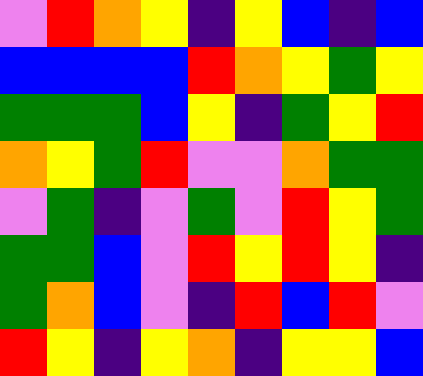[["violet", "red", "orange", "yellow", "indigo", "yellow", "blue", "indigo", "blue"], ["blue", "blue", "blue", "blue", "red", "orange", "yellow", "green", "yellow"], ["green", "green", "green", "blue", "yellow", "indigo", "green", "yellow", "red"], ["orange", "yellow", "green", "red", "violet", "violet", "orange", "green", "green"], ["violet", "green", "indigo", "violet", "green", "violet", "red", "yellow", "green"], ["green", "green", "blue", "violet", "red", "yellow", "red", "yellow", "indigo"], ["green", "orange", "blue", "violet", "indigo", "red", "blue", "red", "violet"], ["red", "yellow", "indigo", "yellow", "orange", "indigo", "yellow", "yellow", "blue"]]